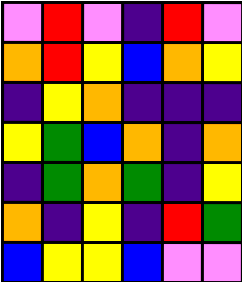[["violet", "red", "violet", "indigo", "red", "violet"], ["orange", "red", "yellow", "blue", "orange", "yellow"], ["indigo", "yellow", "orange", "indigo", "indigo", "indigo"], ["yellow", "green", "blue", "orange", "indigo", "orange"], ["indigo", "green", "orange", "green", "indigo", "yellow"], ["orange", "indigo", "yellow", "indigo", "red", "green"], ["blue", "yellow", "yellow", "blue", "violet", "violet"]]